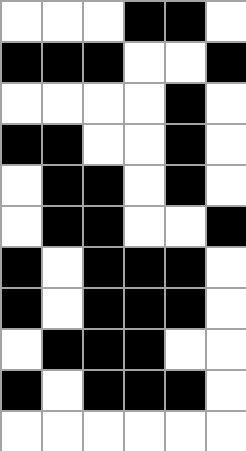[["white", "white", "white", "black", "black", "white"], ["black", "black", "black", "white", "white", "black"], ["white", "white", "white", "white", "black", "white"], ["black", "black", "white", "white", "black", "white"], ["white", "black", "black", "white", "black", "white"], ["white", "black", "black", "white", "white", "black"], ["black", "white", "black", "black", "black", "white"], ["black", "white", "black", "black", "black", "white"], ["white", "black", "black", "black", "white", "white"], ["black", "white", "black", "black", "black", "white"], ["white", "white", "white", "white", "white", "white"]]